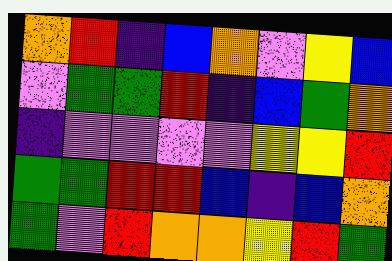[["orange", "red", "indigo", "blue", "orange", "violet", "yellow", "blue"], ["violet", "green", "green", "red", "indigo", "blue", "green", "orange"], ["indigo", "violet", "violet", "violet", "violet", "yellow", "yellow", "red"], ["green", "green", "red", "red", "blue", "indigo", "blue", "orange"], ["green", "violet", "red", "orange", "orange", "yellow", "red", "green"]]